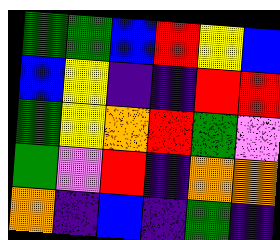[["green", "green", "blue", "red", "yellow", "blue"], ["blue", "yellow", "indigo", "indigo", "red", "red"], ["green", "yellow", "orange", "red", "green", "violet"], ["green", "violet", "red", "indigo", "orange", "orange"], ["orange", "indigo", "blue", "indigo", "green", "indigo"]]